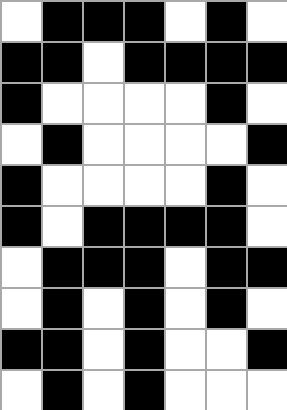[["white", "black", "black", "black", "white", "black", "white"], ["black", "black", "white", "black", "black", "black", "black"], ["black", "white", "white", "white", "white", "black", "white"], ["white", "black", "white", "white", "white", "white", "black"], ["black", "white", "white", "white", "white", "black", "white"], ["black", "white", "black", "black", "black", "black", "white"], ["white", "black", "black", "black", "white", "black", "black"], ["white", "black", "white", "black", "white", "black", "white"], ["black", "black", "white", "black", "white", "white", "black"], ["white", "black", "white", "black", "white", "white", "white"]]